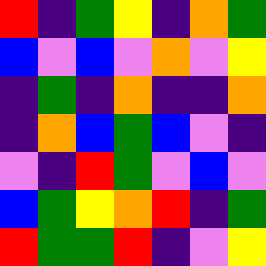[["red", "indigo", "green", "yellow", "indigo", "orange", "green"], ["blue", "violet", "blue", "violet", "orange", "violet", "yellow"], ["indigo", "green", "indigo", "orange", "indigo", "indigo", "orange"], ["indigo", "orange", "blue", "green", "blue", "violet", "indigo"], ["violet", "indigo", "red", "green", "violet", "blue", "violet"], ["blue", "green", "yellow", "orange", "red", "indigo", "green"], ["red", "green", "green", "red", "indigo", "violet", "yellow"]]